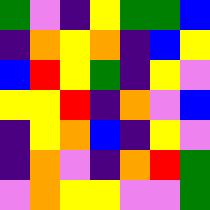[["green", "violet", "indigo", "yellow", "green", "green", "blue"], ["indigo", "orange", "yellow", "orange", "indigo", "blue", "yellow"], ["blue", "red", "yellow", "green", "indigo", "yellow", "violet"], ["yellow", "yellow", "red", "indigo", "orange", "violet", "blue"], ["indigo", "yellow", "orange", "blue", "indigo", "yellow", "violet"], ["indigo", "orange", "violet", "indigo", "orange", "red", "green"], ["violet", "orange", "yellow", "yellow", "violet", "violet", "green"]]